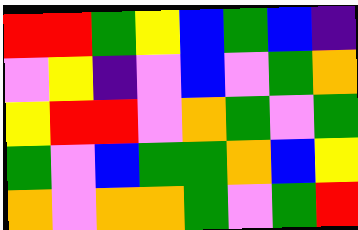[["red", "red", "green", "yellow", "blue", "green", "blue", "indigo"], ["violet", "yellow", "indigo", "violet", "blue", "violet", "green", "orange"], ["yellow", "red", "red", "violet", "orange", "green", "violet", "green"], ["green", "violet", "blue", "green", "green", "orange", "blue", "yellow"], ["orange", "violet", "orange", "orange", "green", "violet", "green", "red"]]